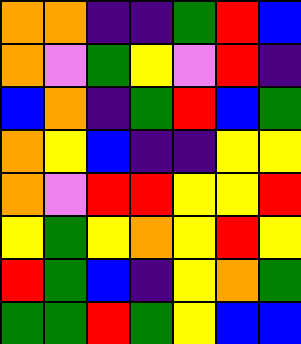[["orange", "orange", "indigo", "indigo", "green", "red", "blue"], ["orange", "violet", "green", "yellow", "violet", "red", "indigo"], ["blue", "orange", "indigo", "green", "red", "blue", "green"], ["orange", "yellow", "blue", "indigo", "indigo", "yellow", "yellow"], ["orange", "violet", "red", "red", "yellow", "yellow", "red"], ["yellow", "green", "yellow", "orange", "yellow", "red", "yellow"], ["red", "green", "blue", "indigo", "yellow", "orange", "green"], ["green", "green", "red", "green", "yellow", "blue", "blue"]]